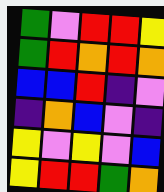[["green", "violet", "red", "red", "yellow"], ["green", "red", "orange", "red", "orange"], ["blue", "blue", "red", "indigo", "violet"], ["indigo", "orange", "blue", "violet", "indigo"], ["yellow", "violet", "yellow", "violet", "blue"], ["yellow", "red", "red", "green", "orange"]]